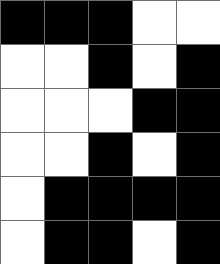[["black", "black", "black", "white", "white"], ["white", "white", "black", "white", "black"], ["white", "white", "white", "black", "black"], ["white", "white", "black", "white", "black"], ["white", "black", "black", "black", "black"], ["white", "black", "black", "white", "black"]]